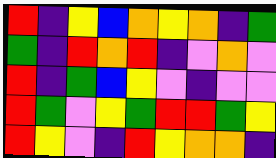[["red", "indigo", "yellow", "blue", "orange", "yellow", "orange", "indigo", "green"], ["green", "indigo", "red", "orange", "red", "indigo", "violet", "orange", "violet"], ["red", "indigo", "green", "blue", "yellow", "violet", "indigo", "violet", "violet"], ["red", "green", "violet", "yellow", "green", "red", "red", "green", "yellow"], ["red", "yellow", "violet", "indigo", "red", "yellow", "orange", "orange", "indigo"]]